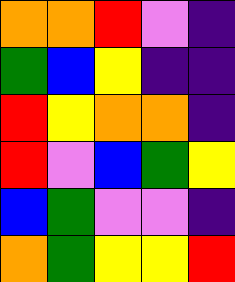[["orange", "orange", "red", "violet", "indigo"], ["green", "blue", "yellow", "indigo", "indigo"], ["red", "yellow", "orange", "orange", "indigo"], ["red", "violet", "blue", "green", "yellow"], ["blue", "green", "violet", "violet", "indigo"], ["orange", "green", "yellow", "yellow", "red"]]